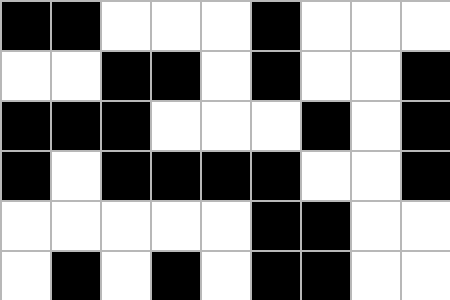[["black", "black", "white", "white", "white", "black", "white", "white", "white"], ["white", "white", "black", "black", "white", "black", "white", "white", "black"], ["black", "black", "black", "white", "white", "white", "black", "white", "black"], ["black", "white", "black", "black", "black", "black", "white", "white", "black"], ["white", "white", "white", "white", "white", "black", "black", "white", "white"], ["white", "black", "white", "black", "white", "black", "black", "white", "white"]]